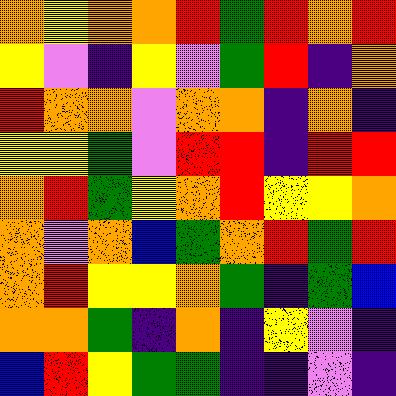[["orange", "yellow", "orange", "orange", "red", "green", "red", "orange", "red"], ["yellow", "violet", "indigo", "yellow", "violet", "green", "red", "indigo", "orange"], ["red", "orange", "orange", "violet", "orange", "orange", "indigo", "orange", "indigo"], ["yellow", "yellow", "green", "violet", "red", "red", "indigo", "red", "red"], ["orange", "red", "green", "yellow", "orange", "red", "yellow", "yellow", "orange"], ["orange", "violet", "orange", "blue", "green", "orange", "red", "green", "red"], ["orange", "red", "yellow", "yellow", "orange", "green", "indigo", "green", "blue"], ["orange", "orange", "green", "indigo", "orange", "indigo", "yellow", "violet", "indigo"], ["blue", "red", "yellow", "green", "green", "indigo", "indigo", "violet", "indigo"]]